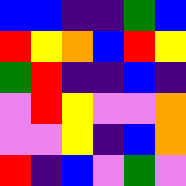[["blue", "blue", "indigo", "indigo", "green", "blue"], ["red", "yellow", "orange", "blue", "red", "yellow"], ["green", "red", "indigo", "indigo", "blue", "indigo"], ["violet", "red", "yellow", "violet", "violet", "orange"], ["violet", "violet", "yellow", "indigo", "blue", "orange"], ["red", "indigo", "blue", "violet", "green", "violet"]]